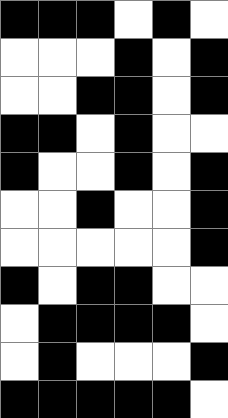[["black", "black", "black", "white", "black", "white"], ["white", "white", "white", "black", "white", "black"], ["white", "white", "black", "black", "white", "black"], ["black", "black", "white", "black", "white", "white"], ["black", "white", "white", "black", "white", "black"], ["white", "white", "black", "white", "white", "black"], ["white", "white", "white", "white", "white", "black"], ["black", "white", "black", "black", "white", "white"], ["white", "black", "black", "black", "black", "white"], ["white", "black", "white", "white", "white", "black"], ["black", "black", "black", "black", "black", "white"]]